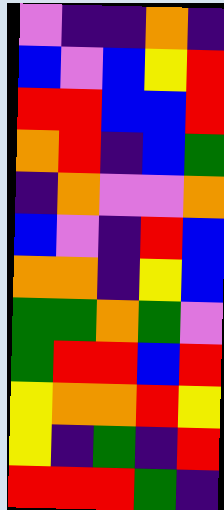[["violet", "indigo", "indigo", "orange", "indigo"], ["blue", "violet", "blue", "yellow", "red"], ["red", "red", "blue", "blue", "red"], ["orange", "red", "indigo", "blue", "green"], ["indigo", "orange", "violet", "violet", "orange"], ["blue", "violet", "indigo", "red", "blue"], ["orange", "orange", "indigo", "yellow", "blue"], ["green", "green", "orange", "green", "violet"], ["green", "red", "red", "blue", "red"], ["yellow", "orange", "orange", "red", "yellow"], ["yellow", "indigo", "green", "indigo", "red"], ["red", "red", "red", "green", "indigo"]]